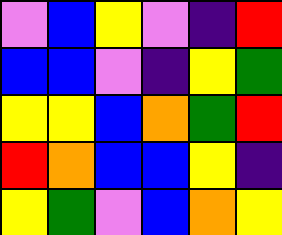[["violet", "blue", "yellow", "violet", "indigo", "red"], ["blue", "blue", "violet", "indigo", "yellow", "green"], ["yellow", "yellow", "blue", "orange", "green", "red"], ["red", "orange", "blue", "blue", "yellow", "indigo"], ["yellow", "green", "violet", "blue", "orange", "yellow"]]